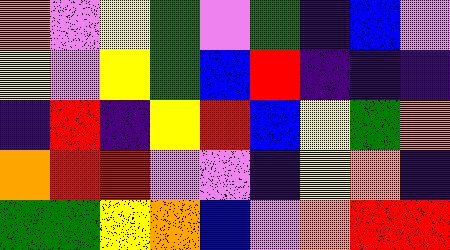[["orange", "violet", "yellow", "green", "violet", "green", "indigo", "blue", "violet"], ["yellow", "violet", "yellow", "green", "blue", "red", "indigo", "indigo", "indigo"], ["indigo", "red", "indigo", "yellow", "red", "blue", "yellow", "green", "orange"], ["orange", "red", "red", "violet", "violet", "indigo", "yellow", "orange", "indigo"], ["green", "green", "yellow", "orange", "blue", "violet", "orange", "red", "red"]]